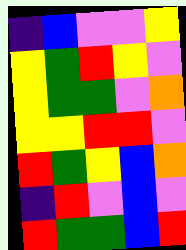[["indigo", "blue", "violet", "violet", "yellow"], ["yellow", "green", "red", "yellow", "violet"], ["yellow", "green", "green", "violet", "orange"], ["yellow", "yellow", "red", "red", "violet"], ["red", "green", "yellow", "blue", "orange"], ["indigo", "red", "violet", "blue", "violet"], ["red", "green", "green", "blue", "red"]]